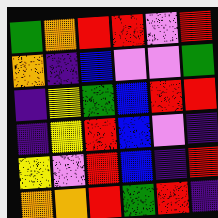[["green", "orange", "red", "red", "violet", "red"], ["orange", "indigo", "blue", "violet", "violet", "green"], ["indigo", "yellow", "green", "blue", "red", "red"], ["indigo", "yellow", "red", "blue", "violet", "indigo"], ["yellow", "violet", "red", "blue", "indigo", "red"], ["orange", "orange", "red", "green", "red", "indigo"]]